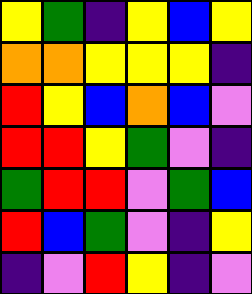[["yellow", "green", "indigo", "yellow", "blue", "yellow"], ["orange", "orange", "yellow", "yellow", "yellow", "indigo"], ["red", "yellow", "blue", "orange", "blue", "violet"], ["red", "red", "yellow", "green", "violet", "indigo"], ["green", "red", "red", "violet", "green", "blue"], ["red", "blue", "green", "violet", "indigo", "yellow"], ["indigo", "violet", "red", "yellow", "indigo", "violet"]]